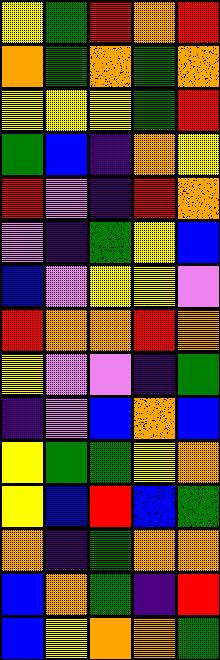[["yellow", "green", "red", "orange", "red"], ["orange", "green", "orange", "green", "orange"], ["yellow", "yellow", "yellow", "green", "red"], ["green", "blue", "indigo", "orange", "yellow"], ["red", "violet", "indigo", "red", "orange"], ["violet", "indigo", "green", "yellow", "blue"], ["blue", "violet", "yellow", "yellow", "violet"], ["red", "orange", "orange", "red", "orange"], ["yellow", "violet", "violet", "indigo", "green"], ["indigo", "violet", "blue", "orange", "blue"], ["yellow", "green", "green", "yellow", "orange"], ["yellow", "blue", "red", "blue", "green"], ["orange", "indigo", "green", "orange", "orange"], ["blue", "orange", "green", "indigo", "red"], ["blue", "yellow", "orange", "orange", "green"]]